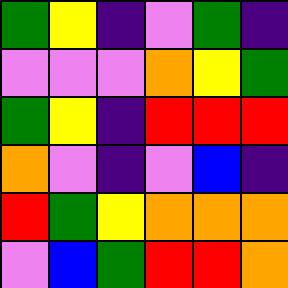[["green", "yellow", "indigo", "violet", "green", "indigo"], ["violet", "violet", "violet", "orange", "yellow", "green"], ["green", "yellow", "indigo", "red", "red", "red"], ["orange", "violet", "indigo", "violet", "blue", "indigo"], ["red", "green", "yellow", "orange", "orange", "orange"], ["violet", "blue", "green", "red", "red", "orange"]]